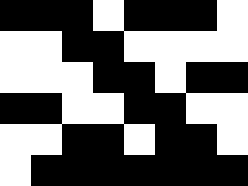[["black", "black", "black", "white", "black", "black", "black", "white"], ["white", "white", "black", "black", "white", "white", "white", "white"], ["white", "white", "white", "black", "black", "white", "black", "black"], ["black", "black", "white", "white", "black", "black", "white", "white"], ["white", "white", "black", "black", "white", "black", "black", "white"], ["white", "black", "black", "black", "black", "black", "black", "black"]]